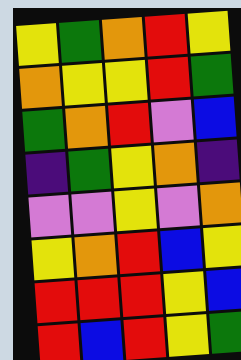[["yellow", "green", "orange", "red", "yellow"], ["orange", "yellow", "yellow", "red", "green"], ["green", "orange", "red", "violet", "blue"], ["indigo", "green", "yellow", "orange", "indigo"], ["violet", "violet", "yellow", "violet", "orange"], ["yellow", "orange", "red", "blue", "yellow"], ["red", "red", "red", "yellow", "blue"], ["red", "blue", "red", "yellow", "green"]]